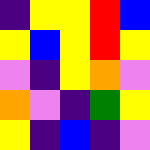[["indigo", "yellow", "yellow", "red", "blue"], ["yellow", "blue", "yellow", "red", "yellow"], ["violet", "indigo", "yellow", "orange", "violet"], ["orange", "violet", "indigo", "green", "yellow"], ["yellow", "indigo", "blue", "indigo", "violet"]]